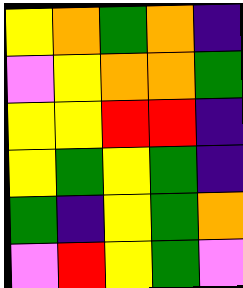[["yellow", "orange", "green", "orange", "indigo"], ["violet", "yellow", "orange", "orange", "green"], ["yellow", "yellow", "red", "red", "indigo"], ["yellow", "green", "yellow", "green", "indigo"], ["green", "indigo", "yellow", "green", "orange"], ["violet", "red", "yellow", "green", "violet"]]